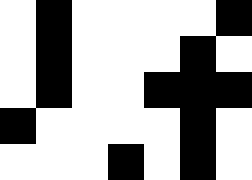[["white", "black", "white", "white", "white", "white", "black"], ["white", "black", "white", "white", "white", "black", "white"], ["white", "black", "white", "white", "black", "black", "black"], ["black", "white", "white", "white", "white", "black", "white"], ["white", "white", "white", "black", "white", "black", "white"]]